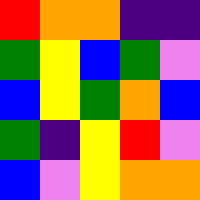[["red", "orange", "orange", "indigo", "indigo"], ["green", "yellow", "blue", "green", "violet"], ["blue", "yellow", "green", "orange", "blue"], ["green", "indigo", "yellow", "red", "violet"], ["blue", "violet", "yellow", "orange", "orange"]]